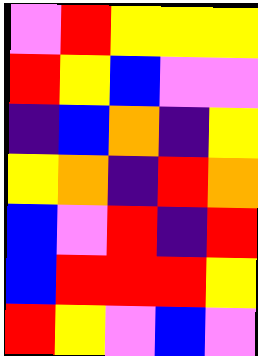[["violet", "red", "yellow", "yellow", "yellow"], ["red", "yellow", "blue", "violet", "violet"], ["indigo", "blue", "orange", "indigo", "yellow"], ["yellow", "orange", "indigo", "red", "orange"], ["blue", "violet", "red", "indigo", "red"], ["blue", "red", "red", "red", "yellow"], ["red", "yellow", "violet", "blue", "violet"]]